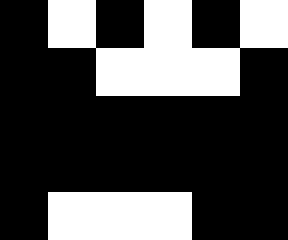[["black", "white", "black", "white", "black", "white"], ["black", "black", "white", "white", "white", "black"], ["black", "black", "black", "black", "black", "black"], ["black", "black", "black", "black", "black", "black"], ["black", "white", "white", "white", "black", "black"]]